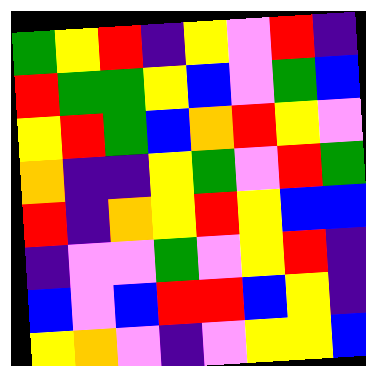[["green", "yellow", "red", "indigo", "yellow", "violet", "red", "indigo"], ["red", "green", "green", "yellow", "blue", "violet", "green", "blue"], ["yellow", "red", "green", "blue", "orange", "red", "yellow", "violet"], ["orange", "indigo", "indigo", "yellow", "green", "violet", "red", "green"], ["red", "indigo", "orange", "yellow", "red", "yellow", "blue", "blue"], ["indigo", "violet", "violet", "green", "violet", "yellow", "red", "indigo"], ["blue", "violet", "blue", "red", "red", "blue", "yellow", "indigo"], ["yellow", "orange", "violet", "indigo", "violet", "yellow", "yellow", "blue"]]